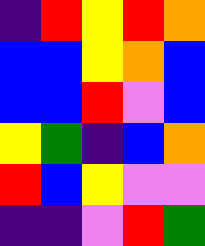[["indigo", "red", "yellow", "red", "orange"], ["blue", "blue", "yellow", "orange", "blue"], ["blue", "blue", "red", "violet", "blue"], ["yellow", "green", "indigo", "blue", "orange"], ["red", "blue", "yellow", "violet", "violet"], ["indigo", "indigo", "violet", "red", "green"]]